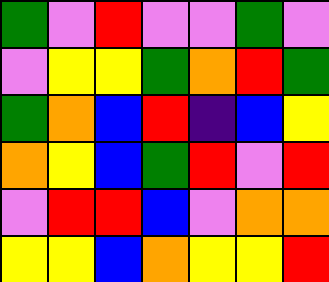[["green", "violet", "red", "violet", "violet", "green", "violet"], ["violet", "yellow", "yellow", "green", "orange", "red", "green"], ["green", "orange", "blue", "red", "indigo", "blue", "yellow"], ["orange", "yellow", "blue", "green", "red", "violet", "red"], ["violet", "red", "red", "blue", "violet", "orange", "orange"], ["yellow", "yellow", "blue", "orange", "yellow", "yellow", "red"]]